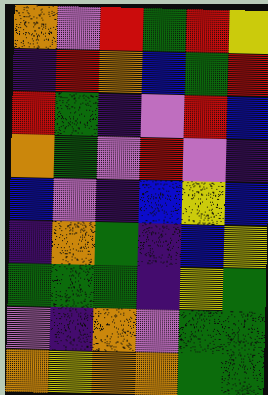[["orange", "violet", "red", "green", "red", "yellow"], ["indigo", "red", "orange", "blue", "green", "red"], ["red", "green", "indigo", "violet", "red", "blue"], ["orange", "green", "violet", "red", "violet", "indigo"], ["blue", "violet", "indigo", "blue", "yellow", "blue"], ["indigo", "orange", "green", "indigo", "blue", "yellow"], ["green", "green", "green", "indigo", "yellow", "green"], ["violet", "indigo", "orange", "violet", "green", "green"], ["orange", "yellow", "orange", "orange", "green", "green"]]